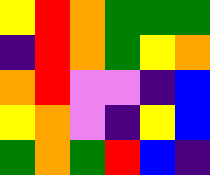[["yellow", "red", "orange", "green", "green", "green"], ["indigo", "red", "orange", "green", "yellow", "orange"], ["orange", "red", "violet", "violet", "indigo", "blue"], ["yellow", "orange", "violet", "indigo", "yellow", "blue"], ["green", "orange", "green", "red", "blue", "indigo"]]